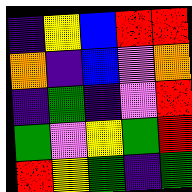[["indigo", "yellow", "blue", "red", "red"], ["orange", "indigo", "blue", "violet", "orange"], ["indigo", "green", "indigo", "violet", "red"], ["green", "violet", "yellow", "green", "red"], ["red", "yellow", "green", "indigo", "green"]]